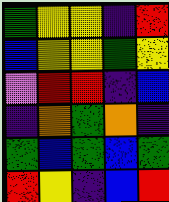[["green", "yellow", "yellow", "indigo", "red"], ["blue", "yellow", "yellow", "green", "yellow"], ["violet", "red", "red", "indigo", "blue"], ["indigo", "orange", "green", "orange", "indigo"], ["green", "blue", "green", "blue", "green"], ["red", "yellow", "indigo", "blue", "red"]]